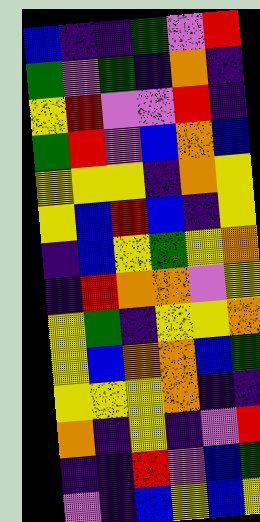[["blue", "indigo", "indigo", "green", "violet", "red"], ["green", "violet", "green", "indigo", "orange", "indigo"], ["yellow", "red", "violet", "violet", "red", "indigo"], ["green", "red", "violet", "blue", "orange", "blue"], ["yellow", "yellow", "yellow", "indigo", "orange", "yellow"], ["yellow", "blue", "red", "blue", "indigo", "yellow"], ["indigo", "blue", "yellow", "green", "yellow", "orange"], ["indigo", "red", "orange", "orange", "violet", "yellow"], ["yellow", "green", "indigo", "yellow", "yellow", "orange"], ["yellow", "blue", "orange", "orange", "blue", "green"], ["yellow", "yellow", "yellow", "orange", "indigo", "indigo"], ["orange", "indigo", "yellow", "indigo", "violet", "red"], ["indigo", "indigo", "red", "violet", "blue", "green"], ["violet", "indigo", "blue", "yellow", "blue", "yellow"]]